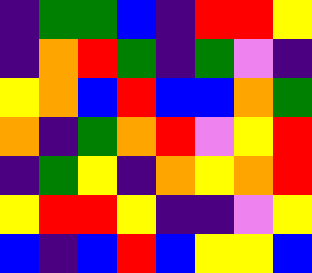[["indigo", "green", "green", "blue", "indigo", "red", "red", "yellow"], ["indigo", "orange", "red", "green", "indigo", "green", "violet", "indigo"], ["yellow", "orange", "blue", "red", "blue", "blue", "orange", "green"], ["orange", "indigo", "green", "orange", "red", "violet", "yellow", "red"], ["indigo", "green", "yellow", "indigo", "orange", "yellow", "orange", "red"], ["yellow", "red", "red", "yellow", "indigo", "indigo", "violet", "yellow"], ["blue", "indigo", "blue", "red", "blue", "yellow", "yellow", "blue"]]